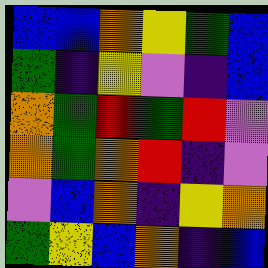[["blue", "blue", "orange", "yellow", "green", "blue"], ["green", "indigo", "yellow", "violet", "indigo", "blue"], ["orange", "green", "red", "green", "red", "violet"], ["orange", "green", "orange", "red", "indigo", "violet"], ["violet", "blue", "orange", "indigo", "yellow", "orange"], ["green", "yellow", "blue", "orange", "indigo", "blue"]]